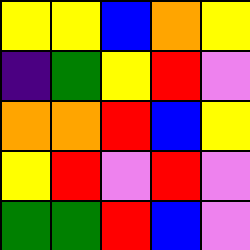[["yellow", "yellow", "blue", "orange", "yellow"], ["indigo", "green", "yellow", "red", "violet"], ["orange", "orange", "red", "blue", "yellow"], ["yellow", "red", "violet", "red", "violet"], ["green", "green", "red", "blue", "violet"]]